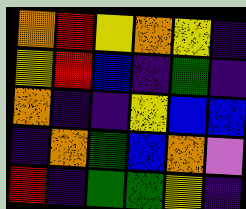[["orange", "red", "yellow", "orange", "yellow", "indigo"], ["yellow", "red", "blue", "indigo", "green", "indigo"], ["orange", "indigo", "indigo", "yellow", "blue", "blue"], ["indigo", "orange", "green", "blue", "orange", "violet"], ["red", "indigo", "green", "green", "yellow", "indigo"]]